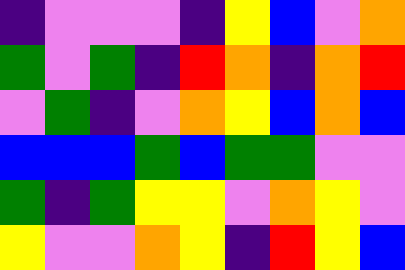[["indigo", "violet", "violet", "violet", "indigo", "yellow", "blue", "violet", "orange"], ["green", "violet", "green", "indigo", "red", "orange", "indigo", "orange", "red"], ["violet", "green", "indigo", "violet", "orange", "yellow", "blue", "orange", "blue"], ["blue", "blue", "blue", "green", "blue", "green", "green", "violet", "violet"], ["green", "indigo", "green", "yellow", "yellow", "violet", "orange", "yellow", "violet"], ["yellow", "violet", "violet", "orange", "yellow", "indigo", "red", "yellow", "blue"]]